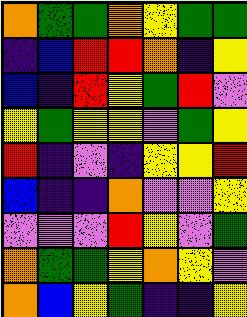[["orange", "green", "green", "orange", "yellow", "green", "green"], ["indigo", "blue", "red", "red", "orange", "indigo", "yellow"], ["blue", "indigo", "red", "yellow", "green", "red", "violet"], ["yellow", "green", "yellow", "yellow", "violet", "green", "yellow"], ["red", "indigo", "violet", "indigo", "yellow", "yellow", "red"], ["blue", "indigo", "indigo", "orange", "violet", "violet", "yellow"], ["violet", "violet", "violet", "red", "yellow", "violet", "green"], ["orange", "green", "green", "yellow", "orange", "yellow", "violet"], ["orange", "blue", "yellow", "green", "indigo", "indigo", "yellow"]]